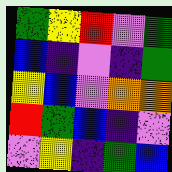[["green", "yellow", "red", "violet", "green"], ["blue", "indigo", "violet", "indigo", "green"], ["yellow", "blue", "violet", "orange", "orange"], ["red", "green", "blue", "indigo", "violet"], ["violet", "yellow", "indigo", "green", "blue"]]